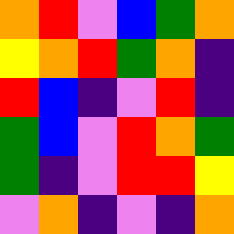[["orange", "red", "violet", "blue", "green", "orange"], ["yellow", "orange", "red", "green", "orange", "indigo"], ["red", "blue", "indigo", "violet", "red", "indigo"], ["green", "blue", "violet", "red", "orange", "green"], ["green", "indigo", "violet", "red", "red", "yellow"], ["violet", "orange", "indigo", "violet", "indigo", "orange"]]